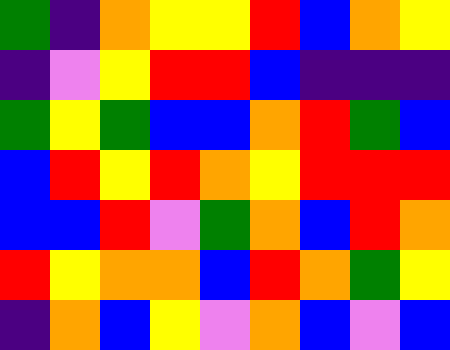[["green", "indigo", "orange", "yellow", "yellow", "red", "blue", "orange", "yellow"], ["indigo", "violet", "yellow", "red", "red", "blue", "indigo", "indigo", "indigo"], ["green", "yellow", "green", "blue", "blue", "orange", "red", "green", "blue"], ["blue", "red", "yellow", "red", "orange", "yellow", "red", "red", "red"], ["blue", "blue", "red", "violet", "green", "orange", "blue", "red", "orange"], ["red", "yellow", "orange", "orange", "blue", "red", "orange", "green", "yellow"], ["indigo", "orange", "blue", "yellow", "violet", "orange", "blue", "violet", "blue"]]